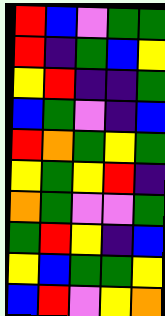[["red", "blue", "violet", "green", "green"], ["red", "indigo", "green", "blue", "yellow"], ["yellow", "red", "indigo", "indigo", "green"], ["blue", "green", "violet", "indigo", "blue"], ["red", "orange", "green", "yellow", "green"], ["yellow", "green", "yellow", "red", "indigo"], ["orange", "green", "violet", "violet", "green"], ["green", "red", "yellow", "indigo", "blue"], ["yellow", "blue", "green", "green", "yellow"], ["blue", "red", "violet", "yellow", "orange"]]